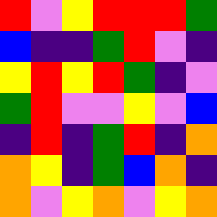[["red", "violet", "yellow", "red", "red", "red", "green"], ["blue", "indigo", "indigo", "green", "red", "violet", "indigo"], ["yellow", "red", "yellow", "red", "green", "indigo", "violet"], ["green", "red", "violet", "violet", "yellow", "violet", "blue"], ["indigo", "red", "indigo", "green", "red", "indigo", "orange"], ["orange", "yellow", "indigo", "green", "blue", "orange", "indigo"], ["orange", "violet", "yellow", "orange", "violet", "yellow", "orange"]]